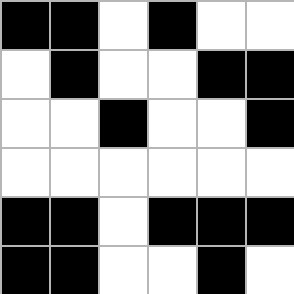[["black", "black", "white", "black", "white", "white"], ["white", "black", "white", "white", "black", "black"], ["white", "white", "black", "white", "white", "black"], ["white", "white", "white", "white", "white", "white"], ["black", "black", "white", "black", "black", "black"], ["black", "black", "white", "white", "black", "white"]]